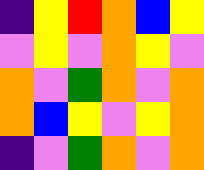[["indigo", "yellow", "red", "orange", "blue", "yellow"], ["violet", "yellow", "violet", "orange", "yellow", "violet"], ["orange", "violet", "green", "orange", "violet", "orange"], ["orange", "blue", "yellow", "violet", "yellow", "orange"], ["indigo", "violet", "green", "orange", "violet", "orange"]]